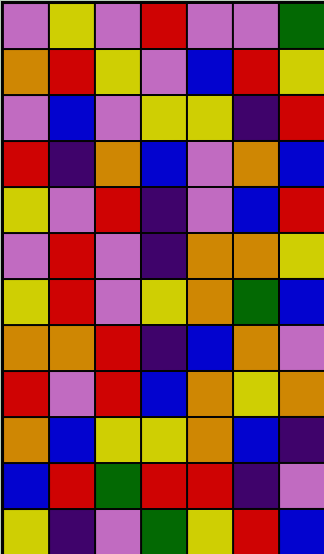[["violet", "yellow", "violet", "red", "violet", "violet", "green"], ["orange", "red", "yellow", "violet", "blue", "red", "yellow"], ["violet", "blue", "violet", "yellow", "yellow", "indigo", "red"], ["red", "indigo", "orange", "blue", "violet", "orange", "blue"], ["yellow", "violet", "red", "indigo", "violet", "blue", "red"], ["violet", "red", "violet", "indigo", "orange", "orange", "yellow"], ["yellow", "red", "violet", "yellow", "orange", "green", "blue"], ["orange", "orange", "red", "indigo", "blue", "orange", "violet"], ["red", "violet", "red", "blue", "orange", "yellow", "orange"], ["orange", "blue", "yellow", "yellow", "orange", "blue", "indigo"], ["blue", "red", "green", "red", "red", "indigo", "violet"], ["yellow", "indigo", "violet", "green", "yellow", "red", "blue"]]